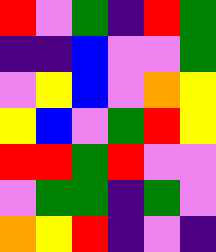[["red", "violet", "green", "indigo", "red", "green"], ["indigo", "indigo", "blue", "violet", "violet", "green"], ["violet", "yellow", "blue", "violet", "orange", "yellow"], ["yellow", "blue", "violet", "green", "red", "yellow"], ["red", "red", "green", "red", "violet", "violet"], ["violet", "green", "green", "indigo", "green", "violet"], ["orange", "yellow", "red", "indigo", "violet", "indigo"]]